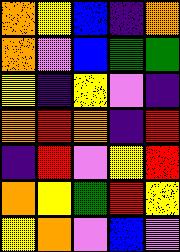[["orange", "yellow", "blue", "indigo", "orange"], ["orange", "violet", "blue", "green", "green"], ["yellow", "indigo", "yellow", "violet", "indigo"], ["orange", "red", "orange", "indigo", "red"], ["indigo", "red", "violet", "yellow", "red"], ["orange", "yellow", "green", "red", "yellow"], ["yellow", "orange", "violet", "blue", "violet"]]